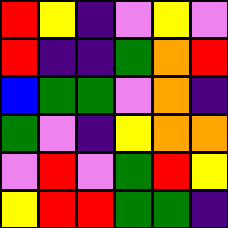[["red", "yellow", "indigo", "violet", "yellow", "violet"], ["red", "indigo", "indigo", "green", "orange", "red"], ["blue", "green", "green", "violet", "orange", "indigo"], ["green", "violet", "indigo", "yellow", "orange", "orange"], ["violet", "red", "violet", "green", "red", "yellow"], ["yellow", "red", "red", "green", "green", "indigo"]]